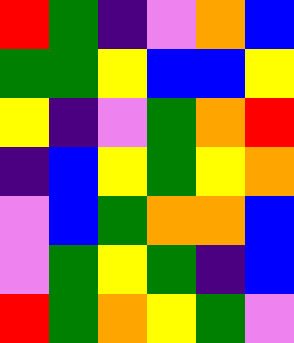[["red", "green", "indigo", "violet", "orange", "blue"], ["green", "green", "yellow", "blue", "blue", "yellow"], ["yellow", "indigo", "violet", "green", "orange", "red"], ["indigo", "blue", "yellow", "green", "yellow", "orange"], ["violet", "blue", "green", "orange", "orange", "blue"], ["violet", "green", "yellow", "green", "indigo", "blue"], ["red", "green", "orange", "yellow", "green", "violet"]]